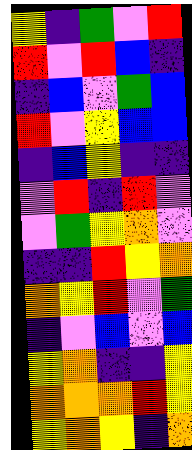[["yellow", "indigo", "green", "violet", "red"], ["red", "violet", "red", "blue", "indigo"], ["indigo", "blue", "violet", "green", "blue"], ["red", "violet", "yellow", "blue", "blue"], ["indigo", "blue", "yellow", "indigo", "indigo"], ["violet", "red", "indigo", "red", "violet"], ["violet", "green", "yellow", "orange", "violet"], ["indigo", "indigo", "red", "yellow", "orange"], ["orange", "yellow", "red", "violet", "green"], ["indigo", "violet", "blue", "violet", "blue"], ["yellow", "orange", "indigo", "indigo", "yellow"], ["orange", "orange", "orange", "red", "yellow"], ["yellow", "orange", "yellow", "indigo", "orange"]]